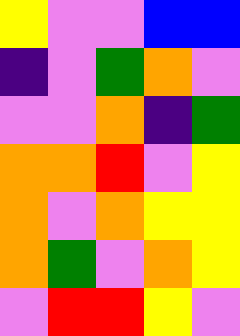[["yellow", "violet", "violet", "blue", "blue"], ["indigo", "violet", "green", "orange", "violet"], ["violet", "violet", "orange", "indigo", "green"], ["orange", "orange", "red", "violet", "yellow"], ["orange", "violet", "orange", "yellow", "yellow"], ["orange", "green", "violet", "orange", "yellow"], ["violet", "red", "red", "yellow", "violet"]]